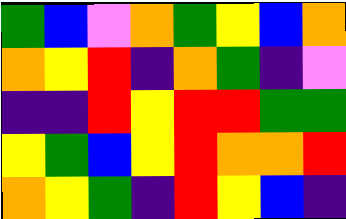[["green", "blue", "violet", "orange", "green", "yellow", "blue", "orange"], ["orange", "yellow", "red", "indigo", "orange", "green", "indigo", "violet"], ["indigo", "indigo", "red", "yellow", "red", "red", "green", "green"], ["yellow", "green", "blue", "yellow", "red", "orange", "orange", "red"], ["orange", "yellow", "green", "indigo", "red", "yellow", "blue", "indigo"]]